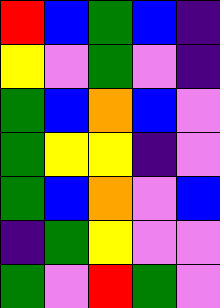[["red", "blue", "green", "blue", "indigo"], ["yellow", "violet", "green", "violet", "indigo"], ["green", "blue", "orange", "blue", "violet"], ["green", "yellow", "yellow", "indigo", "violet"], ["green", "blue", "orange", "violet", "blue"], ["indigo", "green", "yellow", "violet", "violet"], ["green", "violet", "red", "green", "violet"]]